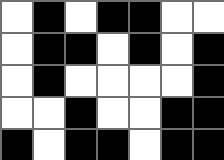[["white", "black", "white", "black", "black", "white", "white"], ["white", "black", "black", "white", "black", "white", "black"], ["white", "black", "white", "white", "white", "white", "black"], ["white", "white", "black", "white", "white", "black", "black"], ["black", "white", "black", "black", "white", "black", "black"]]